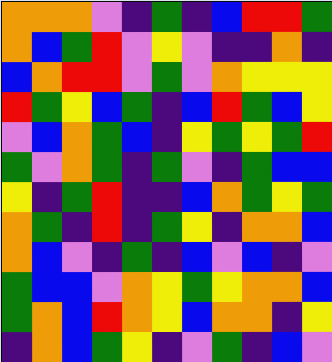[["orange", "orange", "orange", "violet", "indigo", "green", "indigo", "blue", "red", "red", "green"], ["orange", "blue", "green", "red", "violet", "yellow", "violet", "indigo", "indigo", "orange", "indigo"], ["blue", "orange", "red", "red", "violet", "green", "violet", "orange", "yellow", "yellow", "yellow"], ["red", "green", "yellow", "blue", "green", "indigo", "blue", "red", "green", "blue", "yellow"], ["violet", "blue", "orange", "green", "blue", "indigo", "yellow", "green", "yellow", "green", "red"], ["green", "violet", "orange", "green", "indigo", "green", "violet", "indigo", "green", "blue", "blue"], ["yellow", "indigo", "green", "red", "indigo", "indigo", "blue", "orange", "green", "yellow", "green"], ["orange", "green", "indigo", "red", "indigo", "green", "yellow", "indigo", "orange", "orange", "blue"], ["orange", "blue", "violet", "indigo", "green", "indigo", "blue", "violet", "blue", "indigo", "violet"], ["green", "blue", "blue", "violet", "orange", "yellow", "green", "yellow", "orange", "orange", "blue"], ["green", "orange", "blue", "red", "orange", "yellow", "blue", "orange", "orange", "indigo", "yellow"], ["indigo", "orange", "blue", "green", "yellow", "indigo", "violet", "green", "indigo", "blue", "violet"]]